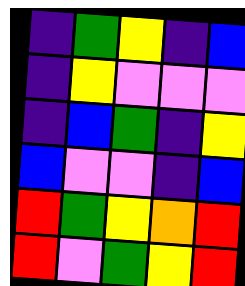[["indigo", "green", "yellow", "indigo", "blue"], ["indigo", "yellow", "violet", "violet", "violet"], ["indigo", "blue", "green", "indigo", "yellow"], ["blue", "violet", "violet", "indigo", "blue"], ["red", "green", "yellow", "orange", "red"], ["red", "violet", "green", "yellow", "red"]]